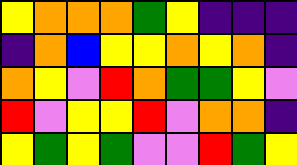[["yellow", "orange", "orange", "orange", "green", "yellow", "indigo", "indigo", "indigo"], ["indigo", "orange", "blue", "yellow", "yellow", "orange", "yellow", "orange", "indigo"], ["orange", "yellow", "violet", "red", "orange", "green", "green", "yellow", "violet"], ["red", "violet", "yellow", "yellow", "red", "violet", "orange", "orange", "indigo"], ["yellow", "green", "yellow", "green", "violet", "violet", "red", "green", "yellow"]]